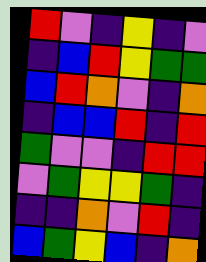[["red", "violet", "indigo", "yellow", "indigo", "violet"], ["indigo", "blue", "red", "yellow", "green", "green"], ["blue", "red", "orange", "violet", "indigo", "orange"], ["indigo", "blue", "blue", "red", "indigo", "red"], ["green", "violet", "violet", "indigo", "red", "red"], ["violet", "green", "yellow", "yellow", "green", "indigo"], ["indigo", "indigo", "orange", "violet", "red", "indigo"], ["blue", "green", "yellow", "blue", "indigo", "orange"]]